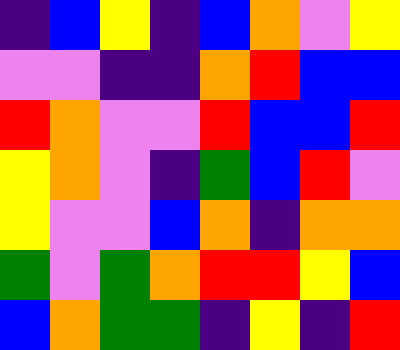[["indigo", "blue", "yellow", "indigo", "blue", "orange", "violet", "yellow"], ["violet", "violet", "indigo", "indigo", "orange", "red", "blue", "blue"], ["red", "orange", "violet", "violet", "red", "blue", "blue", "red"], ["yellow", "orange", "violet", "indigo", "green", "blue", "red", "violet"], ["yellow", "violet", "violet", "blue", "orange", "indigo", "orange", "orange"], ["green", "violet", "green", "orange", "red", "red", "yellow", "blue"], ["blue", "orange", "green", "green", "indigo", "yellow", "indigo", "red"]]